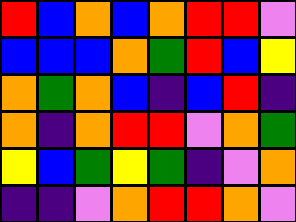[["red", "blue", "orange", "blue", "orange", "red", "red", "violet"], ["blue", "blue", "blue", "orange", "green", "red", "blue", "yellow"], ["orange", "green", "orange", "blue", "indigo", "blue", "red", "indigo"], ["orange", "indigo", "orange", "red", "red", "violet", "orange", "green"], ["yellow", "blue", "green", "yellow", "green", "indigo", "violet", "orange"], ["indigo", "indigo", "violet", "orange", "red", "red", "orange", "violet"]]